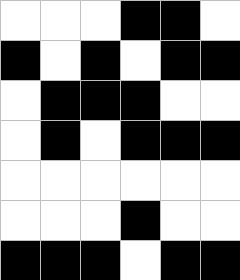[["white", "white", "white", "black", "black", "white"], ["black", "white", "black", "white", "black", "black"], ["white", "black", "black", "black", "white", "white"], ["white", "black", "white", "black", "black", "black"], ["white", "white", "white", "white", "white", "white"], ["white", "white", "white", "black", "white", "white"], ["black", "black", "black", "white", "black", "black"]]